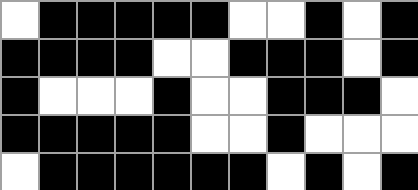[["white", "black", "black", "black", "black", "black", "white", "white", "black", "white", "black"], ["black", "black", "black", "black", "white", "white", "black", "black", "black", "white", "black"], ["black", "white", "white", "white", "black", "white", "white", "black", "black", "black", "white"], ["black", "black", "black", "black", "black", "white", "white", "black", "white", "white", "white"], ["white", "black", "black", "black", "black", "black", "black", "white", "black", "white", "black"]]